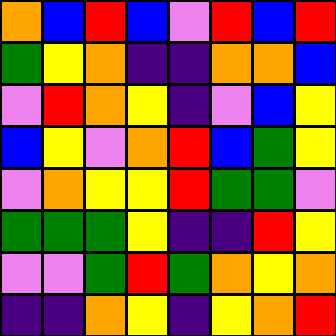[["orange", "blue", "red", "blue", "violet", "red", "blue", "red"], ["green", "yellow", "orange", "indigo", "indigo", "orange", "orange", "blue"], ["violet", "red", "orange", "yellow", "indigo", "violet", "blue", "yellow"], ["blue", "yellow", "violet", "orange", "red", "blue", "green", "yellow"], ["violet", "orange", "yellow", "yellow", "red", "green", "green", "violet"], ["green", "green", "green", "yellow", "indigo", "indigo", "red", "yellow"], ["violet", "violet", "green", "red", "green", "orange", "yellow", "orange"], ["indigo", "indigo", "orange", "yellow", "indigo", "yellow", "orange", "red"]]